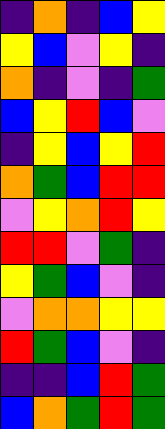[["indigo", "orange", "indigo", "blue", "yellow"], ["yellow", "blue", "violet", "yellow", "indigo"], ["orange", "indigo", "violet", "indigo", "green"], ["blue", "yellow", "red", "blue", "violet"], ["indigo", "yellow", "blue", "yellow", "red"], ["orange", "green", "blue", "red", "red"], ["violet", "yellow", "orange", "red", "yellow"], ["red", "red", "violet", "green", "indigo"], ["yellow", "green", "blue", "violet", "indigo"], ["violet", "orange", "orange", "yellow", "yellow"], ["red", "green", "blue", "violet", "indigo"], ["indigo", "indigo", "blue", "red", "green"], ["blue", "orange", "green", "red", "green"]]